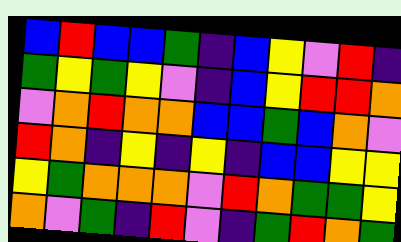[["blue", "red", "blue", "blue", "green", "indigo", "blue", "yellow", "violet", "red", "indigo"], ["green", "yellow", "green", "yellow", "violet", "indigo", "blue", "yellow", "red", "red", "orange"], ["violet", "orange", "red", "orange", "orange", "blue", "blue", "green", "blue", "orange", "violet"], ["red", "orange", "indigo", "yellow", "indigo", "yellow", "indigo", "blue", "blue", "yellow", "yellow"], ["yellow", "green", "orange", "orange", "orange", "violet", "red", "orange", "green", "green", "yellow"], ["orange", "violet", "green", "indigo", "red", "violet", "indigo", "green", "red", "orange", "green"]]